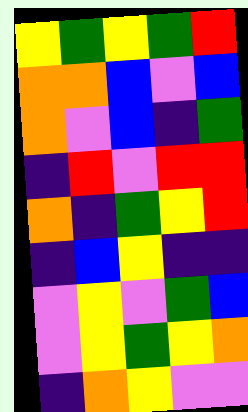[["yellow", "green", "yellow", "green", "red"], ["orange", "orange", "blue", "violet", "blue"], ["orange", "violet", "blue", "indigo", "green"], ["indigo", "red", "violet", "red", "red"], ["orange", "indigo", "green", "yellow", "red"], ["indigo", "blue", "yellow", "indigo", "indigo"], ["violet", "yellow", "violet", "green", "blue"], ["violet", "yellow", "green", "yellow", "orange"], ["indigo", "orange", "yellow", "violet", "violet"]]